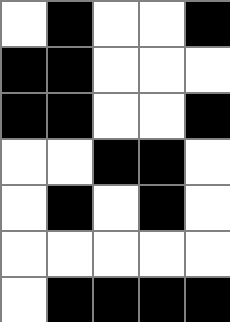[["white", "black", "white", "white", "black"], ["black", "black", "white", "white", "white"], ["black", "black", "white", "white", "black"], ["white", "white", "black", "black", "white"], ["white", "black", "white", "black", "white"], ["white", "white", "white", "white", "white"], ["white", "black", "black", "black", "black"]]